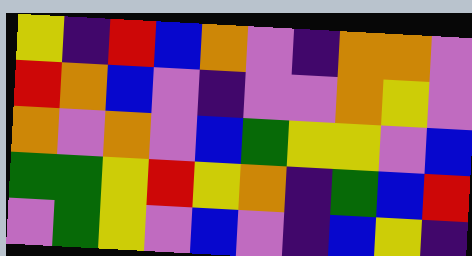[["yellow", "indigo", "red", "blue", "orange", "violet", "indigo", "orange", "orange", "violet"], ["red", "orange", "blue", "violet", "indigo", "violet", "violet", "orange", "yellow", "violet"], ["orange", "violet", "orange", "violet", "blue", "green", "yellow", "yellow", "violet", "blue"], ["green", "green", "yellow", "red", "yellow", "orange", "indigo", "green", "blue", "red"], ["violet", "green", "yellow", "violet", "blue", "violet", "indigo", "blue", "yellow", "indigo"]]